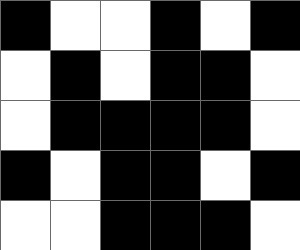[["black", "white", "white", "black", "white", "black"], ["white", "black", "white", "black", "black", "white"], ["white", "black", "black", "black", "black", "white"], ["black", "white", "black", "black", "white", "black"], ["white", "white", "black", "black", "black", "white"]]